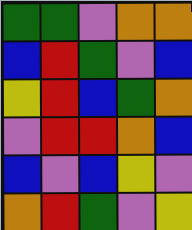[["green", "green", "violet", "orange", "orange"], ["blue", "red", "green", "violet", "blue"], ["yellow", "red", "blue", "green", "orange"], ["violet", "red", "red", "orange", "blue"], ["blue", "violet", "blue", "yellow", "violet"], ["orange", "red", "green", "violet", "yellow"]]